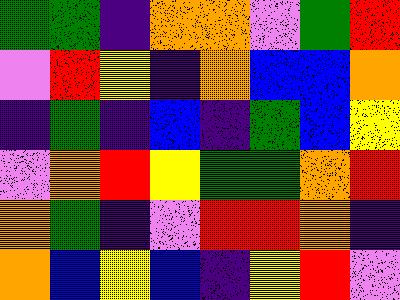[["green", "green", "indigo", "orange", "orange", "violet", "green", "red"], ["violet", "red", "yellow", "indigo", "orange", "blue", "blue", "orange"], ["indigo", "green", "indigo", "blue", "indigo", "green", "blue", "yellow"], ["violet", "orange", "red", "yellow", "green", "green", "orange", "red"], ["orange", "green", "indigo", "violet", "red", "red", "orange", "indigo"], ["orange", "blue", "yellow", "blue", "indigo", "yellow", "red", "violet"]]